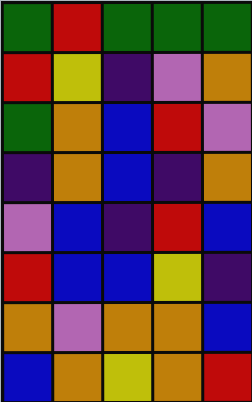[["green", "red", "green", "green", "green"], ["red", "yellow", "indigo", "violet", "orange"], ["green", "orange", "blue", "red", "violet"], ["indigo", "orange", "blue", "indigo", "orange"], ["violet", "blue", "indigo", "red", "blue"], ["red", "blue", "blue", "yellow", "indigo"], ["orange", "violet", "orange", "orange", "blue"], ["blue", "orange", "yellow", "orange", "red"]]